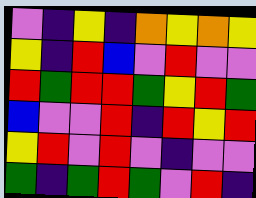[["violet", "indigo", "yellow", "indigo", "orange", "yellow", "orange", "yellow"], ["yellow", "indigo", "red", "blue", "violet", "red", "violet", "violet"], ["red", "green", "red", "red", "green", "yellow", "red", "green"], ["blue", "violet", "violet", "red", "indigo", "red", "yellow", "red"], ["yellow", "red", "violet", "red", "violet", "indigo", "violet", "violet"], ["green", "indigo", "green", "red", "green", "violet", "red", "indigo"]]